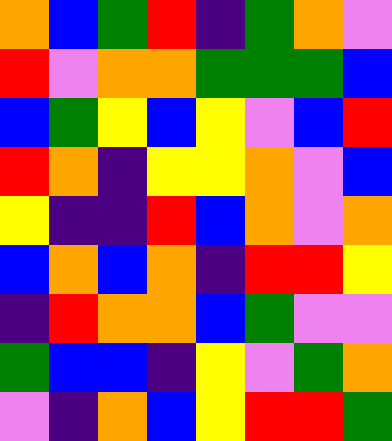[["orange", "blue", "green", "red", "indigo", "green", "orange", "violet"], ["red", "violet", "orange", "orange", "green", "green", "green", "blue"], ["blue", "green", "yellow", "blue", "yellow", "violet", "blue", "red"], ["red", "orange", "indigo", "yellow", "yellow", "orange", "violet", "blue"], ["yellow", "indigo", "indigo", "red", "blue", "orange", "violet", "orange"], ["blue", "orange", "blue", "orange", "indigo", "red", "red", "yellow"], ["indigo", "red", "orange", "orange", "blue", "green", "violet", "violet"], ["green", "blue", "blue", "indigo", "yellow", "violet", "green", "orange"], ["violet", "indigo", "orange", "blue", "yellow", "red", "red", "green"]]